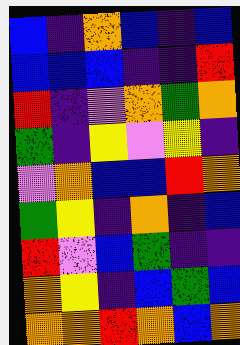[["blue", "indigo", "orange", "blue", "indigo", "blue"], ["blue", "blue", "blue", "indigo", "indigo", "red"], ["red", "indigo", "violet", "orange", "green", "orange"], ["green", "indigo", "yellow", "violet", "yellow", "indigo"], ["violet", "orange", "blue", "blue", "red", "orange"], ["green", "yellow", "indigo", "orange", "indigo", "blue"], ["red", "violet", "blue", "green", "indigo", "indigo"], ["orange", "yellow", "indigo", "blue", "green", "blue"], ["orange", "orange", "red", "orange", "blue", "orange"]]